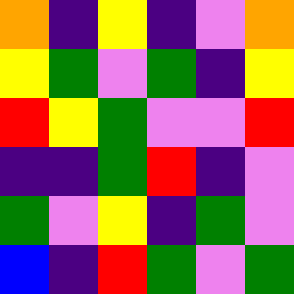[["orange", "indigo", "yellow", "indigo", "violet", "orange"], ["yellow", "green", "violet", "green", "indigo", "yellow"], ["red", "yellow", "green", "violet", "violet", "red"], ["indigo", "indigo", "green", "red", "indigo", "violet"], ["green", "violet", "yellow", "indigo", "green", "violet"], ["blue", "indigo", "red", "green", "violet", "green"]]